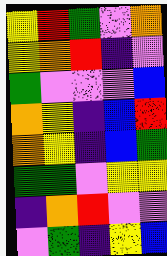[["yellow", "red", "green", "violet", "orange"], ["yellow", "orange", "red", "indigo", "violet"], ["green", "violet", "violet", "violet", "blue"], ["orange", "yellow", "indigo", "blue", "red"], ["orange", "yellow", "indigo", "blue", "green"], ["green", "green", "violet", "yellow", "yellow"], ["indigo", "orange", "red", "violet", "violet"], ["violet", "green", "indigo", "yellow", "blue"]]